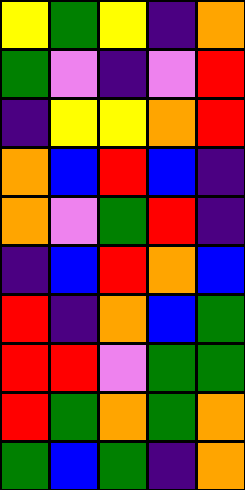[["yellow", "green", "yellow", "indigo", "orange"], ["green", "violet", "indigo", "violet", "red"], ["indigo", "yellow", "yellow", "orange", "red"], ["orange", "blue", "red", "blue", "indigo"], ["orange", "violet", "green", "red", "indigo"], ["indigo", "blue", "red", "orange", "blue"], ["red", "indigo", "orange", "blue", "green"], ["red", "red", "violet", "green", "green"], ["red", "green", "orange", "green", "orange"], ["green", "blue", "green", "indigo", "orange"]]